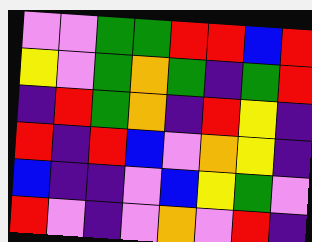[["violet", "violet", "green", "green", "red", "red", "blue", "red"], ["yellow", "violet", "green", "orange", "green", "indigo", "green", "red"], ["indigo", "red", "green", "orange", "indigo", "red", "yellow", "indigo"], ["red", "indigo", "red", "blue", "violet", "orange", "yellow", "indigo"], ["blue", "indigo", "indigo", "violet", "blue", "yellow", "green", "violet"], ["red", "violet", "indigo", "violet", "orange", "violet", "red", "indigo"]]